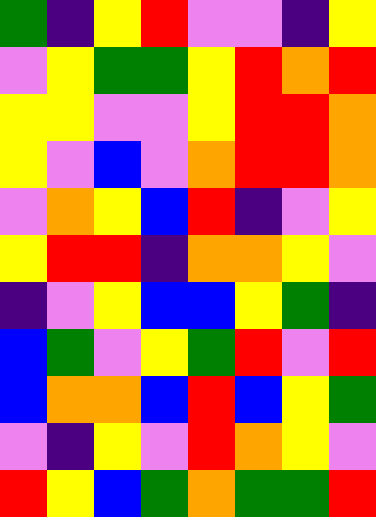[["green", "indigo", "yellow", "red", "violet", "violet", "indigo", "yellow"], ["violet", "yellow", "green", "green", "yellow", "red", "orange", "red"], ["yellow", "yellow", "violet", "violet", "yellow", "red", "red", "orange"], ["yellow", "violet", "blue", "violet", "orange", "red", "red", "orange"], ["violet", "orange", "yellow", "blue", "red", "indigo", "violet", "yellow"], ["yellow", "red", "red", "indigo", "orange", "orange", "yellow", "violet"], ["indigo", "violet", "yellow", "blue", "blue", "yellow", "green", "indigo"], ["blue", "green", "violet", "yellow", "green", "red", "violet", "red"], ["blue", "orange", "orange", "blue", "red", "blue", "yellow", "green"], ["violet", "indigo", "yellow", "violet", "red", "orange", "yellow", "violet"], ["red", "yellow", "blue", "green", "orange", "green", "green", "red"]]